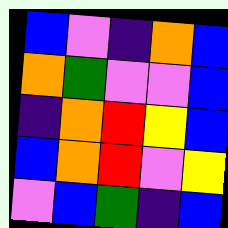[["blue", "violet", "indigo", "orange", "blue"], ["orange", "green", "violet", "violet", "blue"], ["indigo", "orange", "red", "yellow", "blue"], ["blue", "orange", "red", "violet", "yellow"], ["violet", "blue", "green", "indigo", "blue"]]